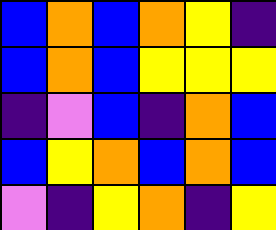[["blue", "orange", "blue", "orange", "yellow", "indigo"], ["blue", "orange", "blue", "yellow", "yellow", "yellow"], ["indigo", "violet", "blue", "indigo", "orange", "blue"], ["blue", "yellow", "orange", "blue", "orange", "blue"], ["violet", "indigo", "yellow", "orange", "indigo", "yellow"]]